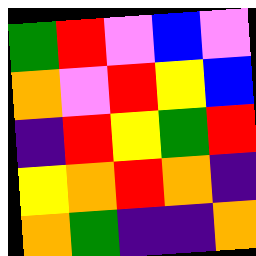[["green", "red", "violet", "blue", "violet"], ["orange", "violet", "red", "yellow", "blue"], ["indigo", "red", "yellow", "green", "red"], ["yellow", "orange", "red", "orange", "indigo"], ["orange", "green", "indigo", "indigo", "orange"]]